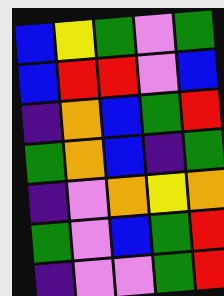[["blue", "yellow", "green", "violet", "green"], ["blue", "red", "red", "violet", "blue"], ["indigo", "orange", "blue", "green", "red"], ["green", "orange", "blue", "indigo", "green"], ["indigo", "violet", "orange", "yellow", "orange"], ["green", "violet", "blue", "green", "red"], ["indigo", "violet", "violet", "green", "red"]]